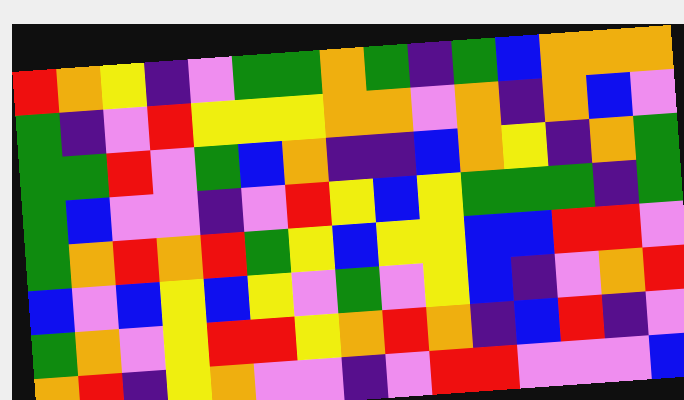[["red", "orange", "yellow", "indigo", "violet", "green", "green", "orange", "green", "indigo", "green", "blue", "orange", "orange", "orange"], ["green", "indigo", "violet", "red", "yellow", "yellow", "yellow", "orange", "orange", "violet", "orange", "indigo", "orange", "blue", "violet"], ["green", "green", "red", "violet", "green", "blue", "orange", "indigo", "indigo", "blue", "orange", "yellow", "indigo", "orange", "green"], ["green", "blue", "violet", "violet", "indigo", "violet", "red", "yellow", "blue", "yellow", "green", "green", "green", "indigo", "green"], ["green", "orange", "red", "orange", "red", "green", "yellow", "blue", "yellow", "yellow", "blue", "blue", "red", "red", "violet"], ["blue", "violet", "blue", "yellow", "blue", "yellow", "violet", "green", "violet", "yellow", "blue", "indigo", "violet", "orange", "red"], ["green", "orange", "violet", "yellow", "red", "red", "yellow", "orange", "red", "orange", "indigo", "blue", "red", "indigo", "violet"], ["orange", "red", "indigo", "yellow", "orange", "violet", "violet", "indigo", "violet", "red", "red", "violet", "violet", "violet", "blue"]]